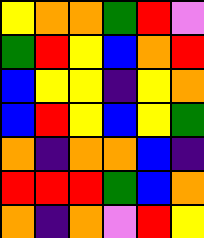[["yellow", "orange", "orange", "green", "red", "violet"], ["green", "red", "yellow", "blue", "orange", "red"], ["blue", "yellow", "yellow", "indigo", "yellow", "orange"], ["blue", "red", "yellow", "blue", "yellow", "green"], ["orange", "indigo", "orange", "orange", "blue", "indigo"], ["red", "red", "red", "green", "blue", "orange"], ["orange", "indigo", "orange", "violet", "red", "yellow"]]